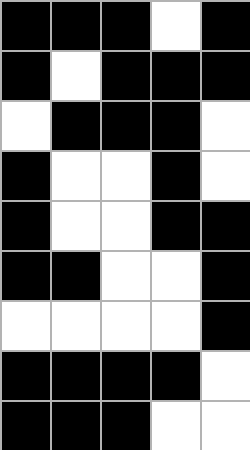[["black", "black", "black", "white", "black"], ["black", "white", "black", "black", "black"], ["white", "black", "black", "black", "white"], ["black", "white", "white", "black", "white"], ["black", "white", "white", "black", "black"], ["black", "black", "white", "white", "black"], ["white", "white", "white", "white", "black"], ["black", "black", "black", "black", "white"], ["black", "black", "black", "white", "white"]]